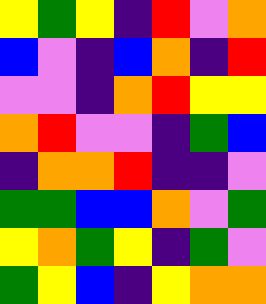[["yellow", "green", "yellow", "indigo", "red", "violet", "orange"], ["blue", "violet", "indigo", "blue", "orange", "indigo", "red"], ["violet", "violet", "indigo", "orange", "red", "yellow", "yellow"], ["orange", "red", "violet", "violet", "indigo", "green", "blue"], ["indigo", "orange", "orange", "red", "indigo", "indigo", "violet"], ["green", "green", "blue", "blue", "orange", "violet", "green"], ["yellow", "orange", "green", "yellow", "indigo", "green", "violet"], ["green", "yellow", "blue", "indigo", "yellow", "orange", "orange"]]